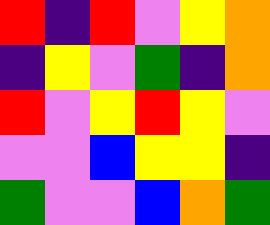[["red", "indigo", "red", "violet", "yellow", "orange"], ["indigo", "yellow", "violet", "green", "indigo", "orange"], ["red", "violet", "yellow", "red", "yellow", "violet"], ["violet", "violet", "blue", "yellow", "yellow", "indigo"], ["green", "violet", "violet", "blue", "orange", "green"]]